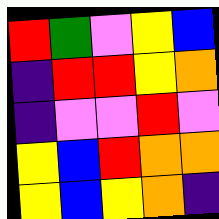[["red", "green", "violet", "yellow", "blue"], ["indigo", "red", "red", "yellow", "orange"], ["indigo", "violet", "violet", "red", "violet"], ["yellow", "blue", "red", "orange", "orange"], ["yellow", "blue", "yellow", "orange", "indigo"]]